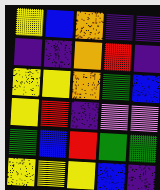[["yellow", "blue", "orange", "indigo", "indigo"], ["indigo", "indigo", "orange", "red", "indigo"], ["yellow", "yellow", "orange", "green", "blue"], ["yellow", "red", "indigo", "violet", "violet"], ["green", "blue", "red", "green", "green"], ["yellow", "yellow", "yellow", "blue", "indigo"]]